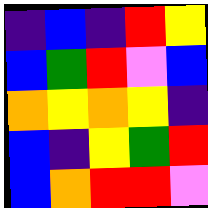[["indigo", "blue", "indigo", "red", "yellow"], ["blue", "green", "red", "violet", "blue"], ["orange", "yellow", "orange", "yellow", "indigo"], ["blue", "indigo", "yellow", "green", "red"], ["blue", "orange", "red", "red", "violet"]]